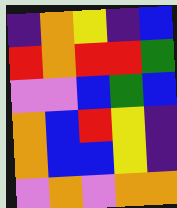[["indigo", "orange", "yellow", "indigo", "blue"], ["red", "orange", "red", "red", "green"], ["violet", "violet", "blue", "green", "blue"], ["orange", "blue", "red", "yellow", "indigo"], ["orange", "blue", "blue", "yellow", "indigo"], ["violet", "orange", "violet", "orange", "orange"]]